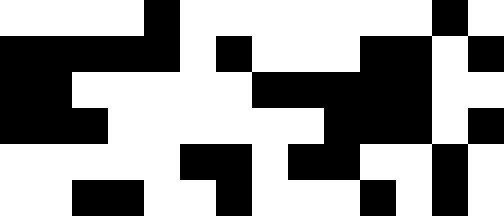[["white", "white", "white", "white", "black", "white", "white", "white", "white", "white", "white", "white", "black", "white"], ["black", "black", "black", "black", "black", "white", "black", "white", "white", "white", "black", "black", "white", "black"], ["black", "black", "white", "white", "white", "white", "white", "black", "black", "black", "black", "black", "white", "white"], ["black", "black", "black", "white", "white", "white", "white", "white", "white", "black", "black", "black", "white", "black"], ["white", "white", "white", "white", "white", "black", "black", "white", "black", "black", "white", "white", "black", "white"], ["white", "white", "black", "black", "white", "white", "black", "white", "white", "white", "black", "white", "black", "white"]]